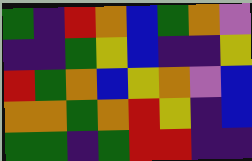[["green", "indigo", "red", "orange", "blue", "green", "orange", "violet"], ["indigo", "indigo", "green", "yellow", "blue", "indigo", "indigo", "yellow"], ["red", "green", "orange", "blue", "yellow", "orange", "violet", "blue"], ["orange", "orange", "green", "orange", "red", "yellow", "indigo", "blue"], ["green", "green", "indigo", "green", "red", "red", "indigo", "indigo"]]